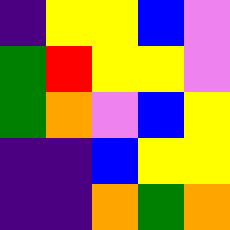[["indigo", "yellow", "yellow", "blue", "violet"], ["green", "red", "yellow", "yellow", "violet"], ["green", "orange", "violet", "blue", "yellow"], ["indigo", "indigo", "blue", "yellow", "yellow"], ["indigo", "indigo", "orange", "green", "orange"]]